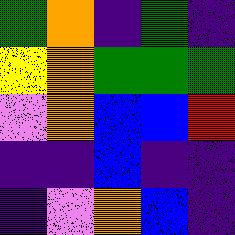[["green", "orange", "indigo", "green", "indigo"], ["yellow", "orange", "green", "green", "green"], ["violet", "orange", "blue", "blue", "red"], ["indigo", "indigo", "blue", "indigo", "indigo"], ["indigo", "violet", "orange", "blue", "indigo"]]